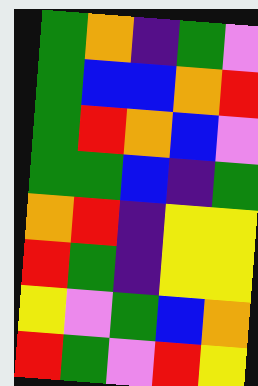[["green", "orange", "indigo", "green", "violet"], ["green", "blue", "blue", "orange", "red"], ["green", "red", "orange", "blue", "violet"], ["green", "green", "blue", "indigo", "green"], ["orange", "red", "indigo", "yellow", "yellow"], ["red", "green", "indigo", "yellow", "yellow"], ["yellow", "violet", "green", "blue", "orange"], ["red", "green", "violet", "red", "yellow"]]